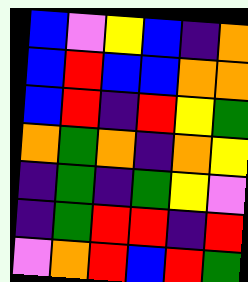[["blue", "violet", "yellow", "blue", "indigo", "orange"], ["blue", "red", "blue", "blue", "orange", "orange"], ["blue", "red", "indigo", "red", "yellow", "green"], ["orange", "green", "orange", "indigo", "orange", "yellow"], ["indigo", "green", "indigo", "green", "yellow", "violet"], ["indigo", "green", "red", "red", "indigo", "red"], ["violet", "orange", "red", "blue", "red", "green"]]